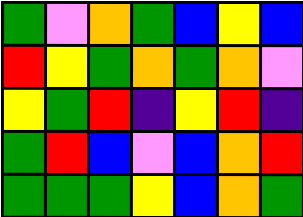[["green", "violet", "orange", "green", "blue", "yellow", "blue"], ["red", "yellow", "green", "orange", "green", "orange", "violet"], ["yellow", "green", "red", "indigo", "yellow", "red", "indigo"], ["green", "red", "blue", "violet", "blue", "orange", "red"], ["green", "green", "green", "yellow", "blue", "orange", "green"]]